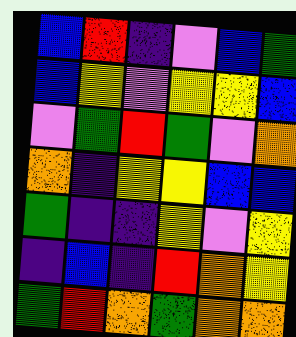[["blue", "red", "indigo", "violet", "blue", "green"], ["blue", "yellow", "violet", "yellow", "yellow", "blue"], ["violet", "green", "red", "green", "violet", "orange"], ["orange", "indigo", "yellow", "yellow", "blue", "blue"], ["green", "indigo", "indigo", "yellow", "violet", "yellow"], ["indigo", "blue", "indigo", "red", "orange", "yellow"], ["green", "red", "orange", "green", "orange", "orange"]]